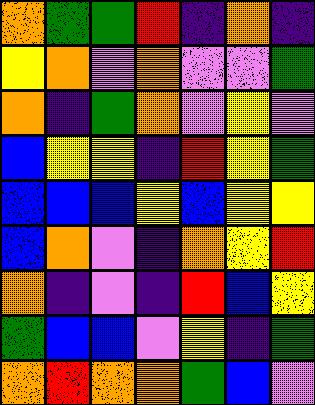[["orange", "green", "green", "red", "indigo", "orange", "indigo"], ["yellow", "orange", "violet", "orange", "violet", "violet", "green"], ["orange", "indigo", "green", "orange", "violet", "yellow", "violet"], ["blue", "yellow", "yellow", "indigo", "red", "yellow", "green"], ["blue", "blue", "blue", "yellow", "blue", "yellow", "yellow"], ["blue", "orange", "violet", "indigo", "orange", "yellow", "red"], ["orange", "indigo", "violet", "indigo", "red", "blue", "yellow"], ["green", "blue", "blue", "violet", "yellow", "indigo", "green"], ["orange", "red", "orange", "orange", "green", "blue", "violet"]]